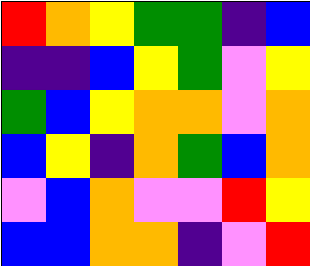[["red", "orange", "yellow", "green", "green", "indigo", "blue"], ["indigo", "indigo", "blue", "yellow", "green", "violet", "yellow"], ["green", "blue", "yellow", "orange", "orange", "violet", "orange"], ["blue", "yellow", "indigo", "orange", "green", "blue", "orange"], ["violet", "blue", "orange", "violet", "violet", "red", "yellow"], ["blue", "blue", "orange", "orange", "indigo", "violet", "red"]]